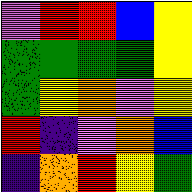[["violet", "red", "red", "blue", "yellow"], ["green", "green", "green", "green", "yellow"], ["green", "yellow", "orange", "violet", "yellow"], ["red", "indigo", "violet", "orange", "blue"], ["indigo", "orange", "red", "yellow", "green"]]